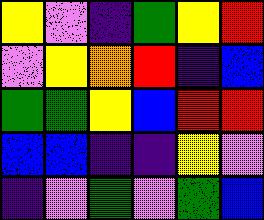[["yellow", "violet", "indigo", "green", "yellow", "red"], ["violet", "yellow", "orange", "red", "indigo", "blue"], ["green", "green", "yellow", "blue", "red", "red"], ["blue", "blue", "indigo", "indigo", "yellow", "violet"], ["indigo", "violet", "green", "violet", "green", "blue"]]